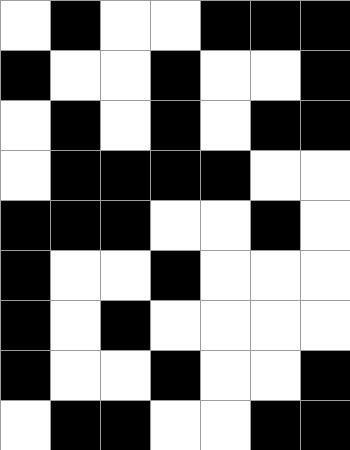[["white", "black", "white", "white", "black", "black", "black"], ["black", "white", "white", "black", "white", "white", "black"], ["white", "black", "white", "black", "white", "black", "black"], ["white", "black", "black", "black", "black", "white", "white"], ["black", "black", "black", "white", "white", "black", "white"], ["black", "white", "white", "black", "white", "white", "white"], ["black", "white", "black", "white", "white", "white", "white"], ["black", "white", "white", "black", "white", "white", "black"], ["white", "black", "black", "white", "white", "black", "black"]]